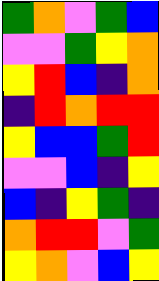[["green", "orange", "violet", "green", "blue"], ["violet", "violet", "green", "yellow", "orange"], ["yellow", "red", "blue", "indigo", "orange"], ["indigo", "red", "orange", "red", "red"], ["yellow", "blue", "blue", "green", "red"], ["violet", "violet", "blue", "indigo", "yellow"], ["blue", "indigo", "yellow", "green", "indigo"], ["orange", "red", "red", "violet", "green"], ["yellow", "orange", "violet", "blue", "yellow"]]